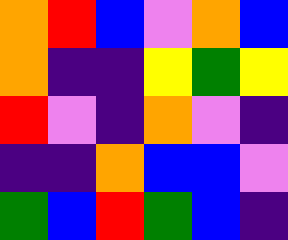[["orange", "red", "blue", "violet", "orange", "blue"], ["orange", "indigo", "indigo", "yellow", "green", "yellow"], ["red", "violet", "indigo", "orange", "violet", "indigo"], ["indigo", "indigo", "orange", "blue", "blue", "violet"], ["green", "blue", "red", "green", "blue", "indigo"]]